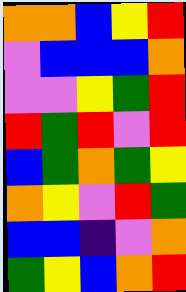[["orange", "orange", "blue", "yellow", "red"], ["violet", "blue", "blue", "blue", "orange"], ["violet", "violet", "yellow", "green", "red"], ["red", "green", "red", "violet", "red"], ["blue", "green", "orange", "green", "yellow"], ["orange", "yellow", "violet", "red", "green"], ["blue", "blue", "indigo", "violet", "orange"], ["green", "yellow", "blue", "orange", "red"]]